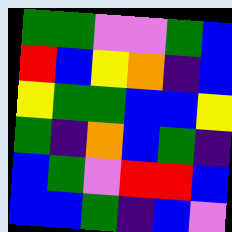[["green", "green", "violet", "violet", "green", "blue"], ["red", "blue", "yellow", "orange", "indigo", "blue"], ["yellow", "green", "green", "blue", "blue", "yellow"], ["green", "indigo", "orange", "blue", "green", "indigo"], ["blue", "green", "violet", "red", "red", "blue"], ["blue", "blue", "green", "indigo", "blue", "violet"]]